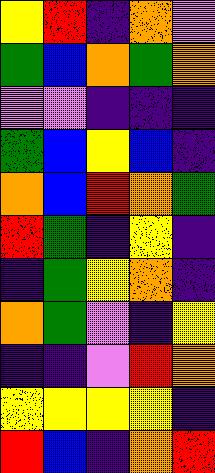[["yellow", "red", "indigo", "orange", "violet"], ["green", "blue", "orange", "green", "orange"], ["violet", "violet", "indigo", "indigo", "indigo"], ["green", "blue", "yellow", "blue", "indigo"], ["orange", "blue", "red", "orange", "green"], ["red", "green", "indigo", "yellow", "indigo"], ["indigo", "green", "yellow", "orange", "indigo"], ["orange", "green", "violet", "indigo", "yellow"], ["indigo", "indigo", "violet", "red", "orange"], ["yellow", "yellow", "yellow", "yellow", "indigo"], ["red", "blue", "indigo", "orange", "red"]]